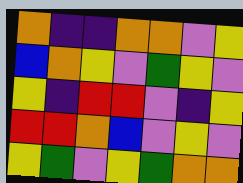[["orange", "indigo", "indigo", "orange", "orange", "violet", "yellow"], ["blue", "orange", "yellow", "violet", "green", "yellow", "violet"], ["yellow", "indigo", "red", "red", "violet", "indigo", "yellow"], ["red", "red", "orange", "blue", "violet", "yellow", "violet"], ["yellow", "green", "violet", "yellow", "green", "orange", "orange"]]